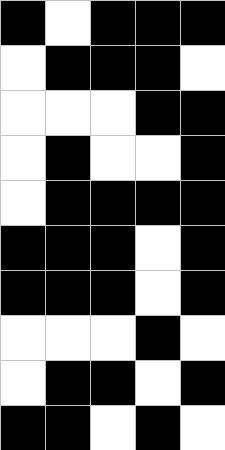[["black", "white", "black", "black", "black"], ["white", "black", "black", "black", "white"], ["white", "white", "white", "black", "black"], ["white", "black", "white", "white", "black"], ["white", "black", "black", "black", "black"], ["black", "black", "black", "white", "black"], ["black", "black", "black", "white", "black"], ["white", "white", "white", "black", "white"], ["white", "black", "black", "white", "black"], ["black", "black", "white", "black", "white"]]